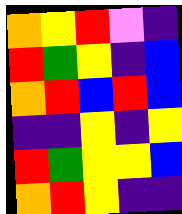[["orange", "yellow", "red", "violet", "indigo"], ["red", "green", "yellow", "indigo", "blue"], ["orange", "red", "blue", "red", "blue"], ["indigo", "indigo", "yellow", "indigo", "yellow"], ["red", "green", "yellow", "yellow", "blue"], ["orange", "red", "yellow", "indigo", "indigo"]]